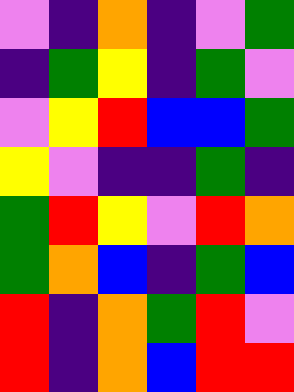[["violet", "indigo", "orange", "indigo", "violet", "green"], ["indigo", "green", "yellow", "indigo", "green", "violet"], ["violet", "yellow", "red", "blue", "blue", "green"], ["yellow", "violet", "indigo", "indigo", "green", "indigo"], ["green", "red", "yellow", "violet", "red", "orange"], ["green", "orange", "blue", "indigo", "green", "blue"], ["red", "indigo", "orange", "green", "red", "violet"], ["red", "indigo", "orange", "blue", "red", "red"]]